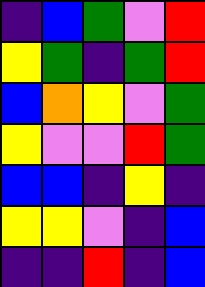[["indigo", "blue", "green", "violet", "red"], ["yellow", "green", "indigo", "green", "red"], ["blue", "orange", "yellow", "violet", "green"], ["yellow", "violet", "violet", "red", "green"], ["blue", "blue", "indigo", "yellow", "indigo"], ["yellow", "yellow", "violet", "indigo", "blue"], ["indigo", "indigo", "red", "indigo", "blue"]]